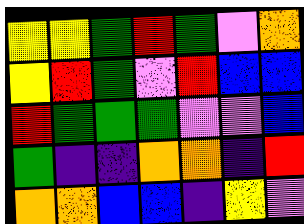[["yellow", "yellow", "green", "red", "green", "violet", "orange"], ["yellow", "red", "green", "violet", "red", "blue", "blue"], ["red", "green", "green", "green", "violet", "violet", "blue"], ["green", "indigo", "indigo", "orange", "orange", "indigo", "red"], ["orange", "orange", "blue", "blue", "indigo", "yellow", "violet"]]